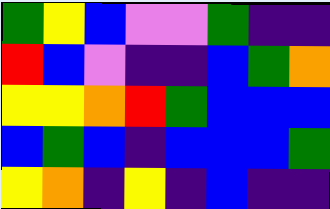[["green", "yellow", "blue", "violet", "violet", "green", "indigo", "indigo"], ["red", "blue", "violet", "indigo", "indigo", "blue", "green", "orange"], ["yellow", "yellow", "orange", "red", "green", "blue", "blue", "blue"], ["blue", "green", "blue", "indigo", "blue", "blue", "blue", "green"], ["yellow", "orange", "indigo", "yellow", "indigo", "blue", "indigo", "indigo"]]